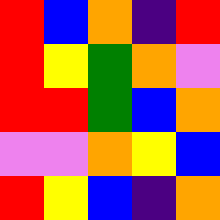[["red", "blue", "orange", "indigo", "red"], ["red", "yellow", "green", "orange", "violet"], ["red", "red", "green", "blue", "orange"], ["violet", "violet", "orange", "yellow", "blue"], ["red", "yellow", "blue", "indigo", "orange"]]